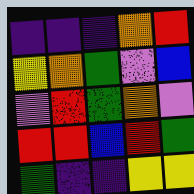[["indigo", "indigo", "indigo", "orange", "red"], ["yellow", "orange", "green", "violet", "blue"], ["violet", "red", "green", "orange", "violet"], ["red", "red", "blue", "red", "green"], ["green", "indigo", "indigo", "yellow", "yellow"]]